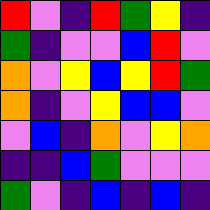[["red", "violet", "indigo", "red", "green", "yellow", "indigo"], ["green", "indigo", "violet", "violet", "blue", "red", "violet"], ["orange", "violet", "yellow", "blue", "yellow", "red", "green"], ["orange", "indigo", "violet", "yellow", "blue", "blue", "violet"], ["violet", "blue", "indigo", "orange", "violet", "yellow", "orange"], ["indigo", "indigo", "blue", "green", "violet", "violet", "violet"], ["green", "violet", "indigo", "blue", "indigo", "blue", "indigo"]]